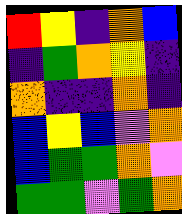[["red", "yellow", "indigo", "orange", "blue"], ["indigo", "green", "orange", "yellow", "indigo"], ["orange", "indigo", "indigo", "orange", "indigo"], ["blue", "yellow", "blue", "violet", "orange"], ["blue", "green", "green", "orange", "violet"], ["green", "green", "violet", "green", "orange"]]